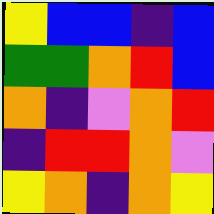[["yellow", "blue", "blue", "indigo", "blue"], ["green", "green", "orange", "red", "blue"], ["orange", "indigo", "violet", "orange", "red"], ["indigo", "red", "red", "orange", "violet"], ["yellow", "orange", "indigo", "orange", "yellow"]]